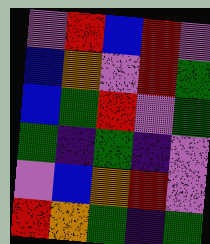[["violet", "red", "blue", "red", "violet"], ["blue", "orange", "violet", "red", "green"], ["blue", "green", "red", "violet", "green"], ["green", "indigo", "green", "indigo", "violet"], ["violet", "blue", "orange", "red", "violet"], ["red", "orange", "green", "indigo", "green"]]